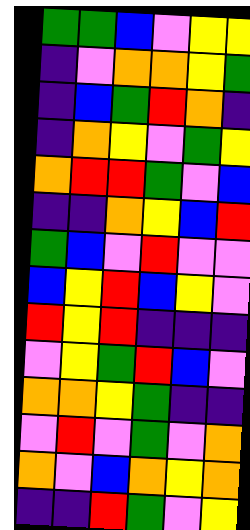[["green", "green", "blue", "violet", "yellow", "yellow"], ["indigo", "violet", "orange", "orange", "yellow", "green"], ["indigo", "blue", "green", "red", "orange", "indigo"], ["indigo", "orange", "yellow", "violet", "green", "yellow"], ["orange", "red", "red", "green", "violet", "blue"], ["indigo", "indigo", "orange", "yellow", "blue", "red"], ["green", "blue", "violet", "red", "violet", "violet"], ["blue", "yellow", "red", "blue", "yellow", "violet"], ["red", "yellow", "red", "indigo", "indigo", "indigo"], ["violet", "yellow", "green", "red", "blue", "violet"], ["orange", "orange", "yellow", "green", "indigo", "indigo"], ["violet", "red", "violet", "green", "violet", "orange"], ["orange", "violet", "blue", "orange", "yellow", "orange"], ["indigo", "indigo", "red", "green", "violet", "yellow"]]